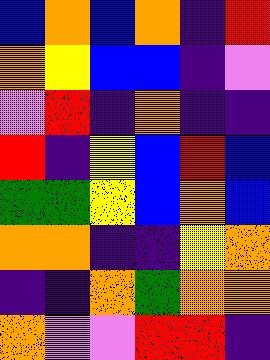[["blue", "orange", "blue", "orange", "indigo", "red"], ["orange", "yellow", "blue", "blue", "indigo", "violet"], ["violet", "red", "indigo", "orange", "indigo", "indigo"], ["red", "indigo", "yellow", "blue", "red", "blue"], ["green", "green", "yellow", "blue", "orange", "blue"], ["orange", "orange", "indigo", "indigo", "yellow", "orange"], ["indigo", "indigo", "orange", "green", "orange", "orange"], ["orange", "violet", "violet", "red", "red", "indigo"]]